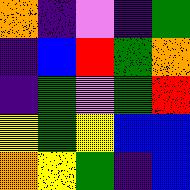[["orange", "indigo", "violet", "indigo", "green"], ["indigo", "blue", "red", "green", "orange"], ["indigo", "green", "violet", "green", "red"], ["yellow", "green", "yellow", "blue", "blue"], ["orange", "yellow", "green", "indigo", "blue"]]